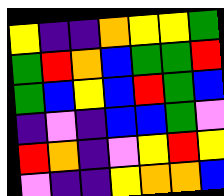[["yellow", "indigo", "indigo", "orange", "yellow", "yellow", "green"], ["green", "red", "orange", "blue", "green", "green", "red"], ["green", "blue", "yellow", "blue", "red", "green", "blue"], ["indigo", "violet", "indigo", "blue", "blue", "green", "violet"], ["red", "orange", "indigo", "violet", "yellow", "red", "yellow"], ["violet", "indigo", "indigo", "yellow", "orange", "orange", "blue"]]